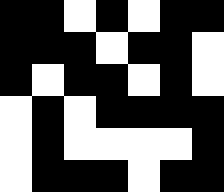[["black", "black", "white", "black", "white", "black", "black"], ["black", "black", "black", "white", "black", "black", "white"], ["black", "white", "black", "black", "white", "black", "white"], ["white", "black", "white", "black", "black", "black", "black"], ["white", "black", "white", "white", "white", "white", "black"], ["white", "black", "black", "black", "white", "black", "black"]]